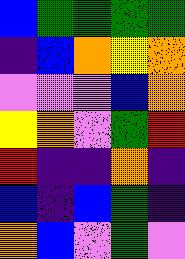[["blue", "green", "green", "green", "green"], ["indigo", "blue", "orange", "yellow", "orange"], ["violet", "violet", "violet", "blue", "orange"], ["yellow", "orange", "violet", "green", "red"], ["red", "indigo", "indigo", "orange", "indigo"], ["blue", "indigo", "blue", "green", "indigo"], ["orange", "blue", "violet", "green", "violet"]]